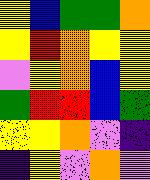[["yellow", "blue", "green", "green", "orange"], ["yellow", "red", "orange", "yellow", "yellow"], ["violet", "yellow", "orange", "blue", "yellow"], ["green", "red", "red", "blue", "green"], ["yellow", "yellow", "orange", "violet", "indigo"], ["indigo", "yellow", "violet", "orange", "violet"]]